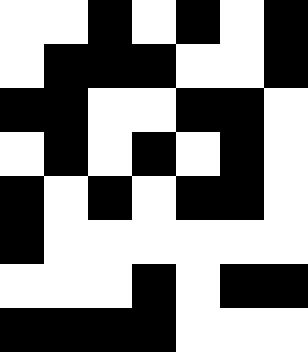[["white", "white", "black", "white", "black", "white", "black"], ["white", "black", "black", "black", "white", "white", "black"], ["black", "black", "white", "white", "black", "black", "white"], ["white", "black", "white", "black", "white", "black", "white"], ["black", "white", "black", "white", "black", "black", "white"], ["black", "white", "white", "white", "white", "white", "white"], ["white", "white", "white", "black", "white", "black", "black"], ["black", "black", "black", "black", "white", "white", "white"]]